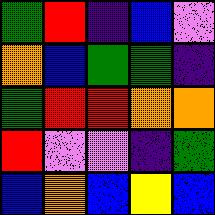[["green", "red", "indigo", "blue", "violet"], ["orange", "blue", "green", "green", "indigo"], ["green", "red", "red", "orange", "orange"], ["red", "violet", "violet", "indigo", "green"], ["blue", "orange", "blue", "yellow", "blue"]]